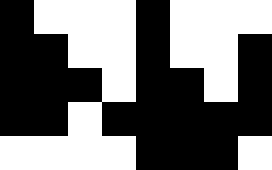[["black", "white", "white", "white", "black", "white", "white", "white"], ["black", "black", "white", "white", "black", "white", "white", "black"], ["black", "black", "black", "white", "black", "black", "white", "black"], ["black", "black", "white", "black", "black", "black", "black", "black"], ["white", "white", "white", "white", "black", "black", "black", "white"]]